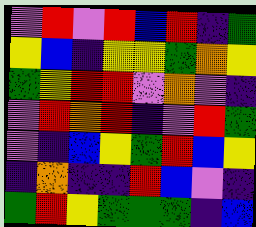[["violet", "red", "violet", "red", "blue", "red", "indigo", "green"], ["yellow", "blue", "indigo", "yellow", "yellow", "green", "orange", "yellow"], ["green", "yellow", "red", "red", "violet", "orange", "violet", "indigo"], ["violet", "red", "orange", "red", "indigo", "violet", "red", "green"], ["violet", "indigo", "blue", "yellow", "green", "red", "blue", "yellow"], ["indigo", "orange", "indigo", "indigo", "red", "blue", "violet", "indigo"], ["green", "red", "yellow", "green", "green", "green", "indigo", "blue"]]